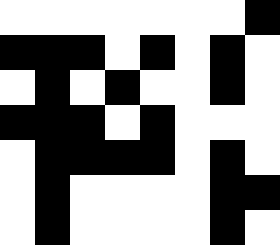[["white", "white", "white", "white", "white", "white", "white", "black"], ["black", "black", "black", "white", "black", "white", "black", "white"], ["white", "black", "white", "black", "white", "white", "black", "white"], ["black", "black", "black", "white", "black", "white", "white", "white"], ["white", "black", "black", "black", "black", "white", "black", "white"], ["white", "black", "white", "white", "white", "white", "black", "black"], ["white", "black", "white", "white", "white", "white", "black", "white"]]